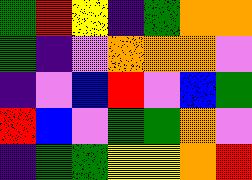[["green", "red", "yellow", "indigo", "green", "orange", "orange"], ["green", "indigo", "violet", "orange", "orange", "orange", "violet"], ["indigo", "violet", "blue", "red", "violet", "blue", "green"], ["red", "blue", "violet", "green", "green", "orange", "violet"], ["indigo", "green", "green", "yellow", "yellow", "orange", "red"]]